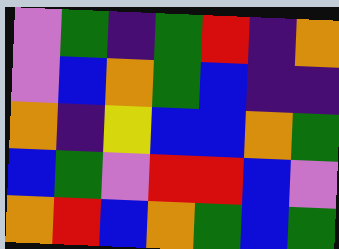[["violet", "green", "indigo", "green", "red", "indigo", "orange"], ["violet", "blue", "orange", "green", "blue", "indigo", "indigo"], ["orange", "indigo", "yellow", "blue", "blue", "orange", "green"], ["blue", "green", "violet", "red", "red", "blue", "violet"], ["orange", "red", "blue", "orange", "green", "blue", "green"]]